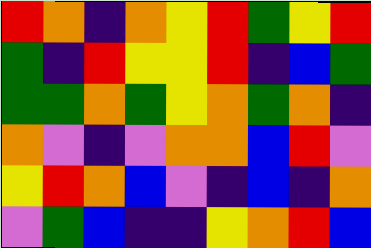[["red", "orange", "indigo", "orange", "yellow", "red", "green", "yellow", "red"], ["green", "indigo", "red", "yellow", "yellow", "red", "indigo", "blue", "green"], ["green", "green", "orange", "green", "yellow", "orange", "green", "orange", "indigo"], ["orange", "violet", "indigo", "violet", "orange", "orange", "blue", "red", "violet"], ["yellow", "red", "orange", "blue", "violet", "indigo", "blue", "indigo", "orange"], ["violet", "green", "blue", "indigo", "indigo", "yellow", "orange", "red", "blue"]]